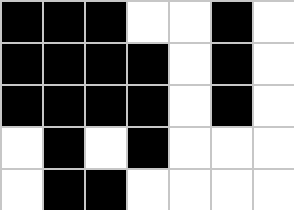[["black", "black", "black", "white", "white", "black", "white"], ["black", "black", "black", "black", "white", "black", "white"], ["black", "black", "black", "black", "white", "black", "white"], ["white", "black", "white", "black", "white", "white", "white"], ["white", "black", "black", "white", "white", "white", "white"]]